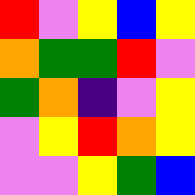[["red", "violet", "yellow", "blue", "yellow"], ["orange", "green", "green", "red", "violet"], ["green", "orange", "indigo", "violet", "yellow"], ["violet", "yellow", "red", "orange", "yellow"], ["violet", "violet", "yellow", "green", "blue"]]